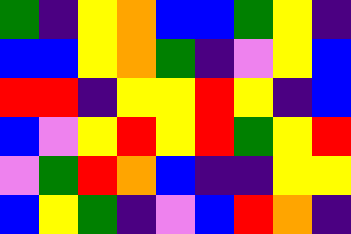[["green", "indigo", "yellow", "orange", "blue", "blue", "green", "yellow", "indigo"], ["blue", "blue", "yellow", "orange", "green", "indigo", "violet", "yellow", "blue"], ["red", "red", "indigo", "yellow", "yellow", "red", "yellow", "indigo", "blue"], ["blue", "violet", "yellow", "red", "yellow", "red", "green", "yellow", "red"], ["violet", "green", "red", "orange", "blue", "indigo", "indigo", "yellow", "yellow"], ["blue", "yellow", "green", "indigo", "violet", "blue", "red", "orange", "indigo"]]